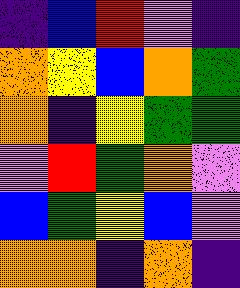[["indigo", "blue", "red", "violet", "indigo"], ["orange", "yellow", "blue", "orange", "green"], ["orange", "indigo", "yellow", "green", "green"], ["violet", "red", "green", "orange", "violet"], ["blue", "green", "yellow", "blue", "violet"], ["orange", "orange", "indigo", "orange", "indigo"]]